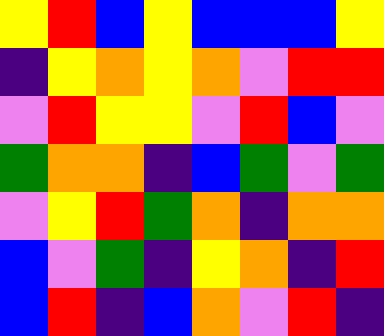[["yellow", "red", "blue", "yellow", "blue", "blue", "blue", "yellow"], ["indigo", "yellow", "orange", "yellow", "orange", "violet", "red", "red"], ["violet", "red", "yellow", "yellow", "violet", "red", "blue", "violet"], ["green", "orange", "orange", "indigo", "blue", "green", "violet", "green"], ["violet", "yellow", "red", "green", "orange", "indigo", "orange", "orange"], ["blue", "violet", "green", "indigo", "yellow", "orange", "indigo", "red"], ["blue", "red", "indigo", "blue", "orange", "violet", "red", "indigo"]]